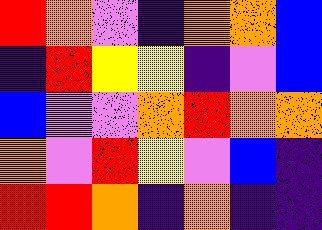[["red", "orange", "violet", "indigo", "orange", "orange", "blue"], ["indigo", "red", "yellow", "yellow", "indigo", "violet", "blue"], ["blue", "violet", "violet", "orange", "red", "orange", "orange"], ["orange", "violet", "red", "yellow", "violet", "blue", "indigo"], ["red", "red", "orange", "indigo", "orange", "indigo", "indigo"]]